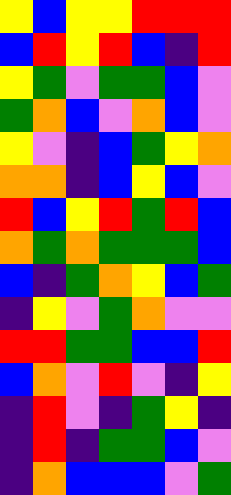[["yellow", "blue", "yellow", "yellow", "red", "red", "red"], ["blue", "red", "yellow", "red", "blue", "indigo", "red"], ["yellow", "green", "violet", "green", "green", "blue", "violet"], ["green", "orange", "blue", "violet", "orange", "blue", "violet"], ["yellow", "violet", "indigo", "blue", "green", "yellow", "orange"], ["orange", "orange", "indigo", "blue", "yellow", "blue", "violet"], ["red", "blue", "yellow", "red", "green", "red", "blue"], ["orange", "green", "orange", "green", "green", "green", "blue"], ["blue", "indigo", "green", "orange", "yellow", "blue", "green"], ["indigo", "yellow", "violet", "green", "orange", "violet", "violet"], ["red", "red", "green", "green", "blue", "blue", "red"], ["blue", "orange", "violet", "red", "violet", "indigo", "yellow"], ["indigo", "red", "violet", "indigo", "green", "yellow", "indigo"], ["indigo", "red", "indigo", "green", "green", "blue", "violet"], ["indigo", "orange", "blue", "blue", "blue", "violet", "green"]]